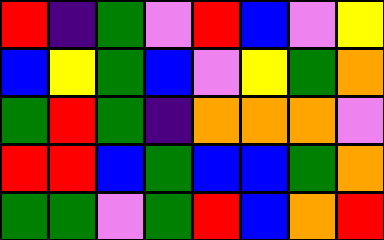[["red", "indigo", "green", "violet", "red", "blue", "violet", "yellow"], ["blue", "yellow", "green", "blue", "violet", "yellow", "green", "orange"], ["green", "red", "green", "indigo", "orange", "orange", "orange", "violet"], ["red", "red", "blue", "green", "blue", "blue", "green", "orange"], ["green", "green", "violet", "green", "red", "blue", "orange", "red"]]